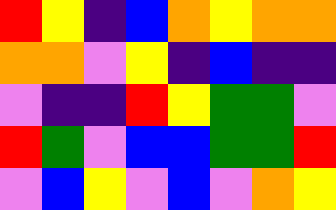[["red", "yellow", "indigo", "blue", "orange", "yellow", "orange", "orange"], ["orange", "orange", "violet", "yellow", "indigo", "blue", "indigo", "indigo"], ["violet", "indigo", "indigo", "red", "yellow", "green", "green", "violet"], ["red", "green", "violet", "blue", "blue", "green", "green", "red"], ["violet", "blue", "yellow", "violet", "blue", "violet", "orange", "yellow"]]